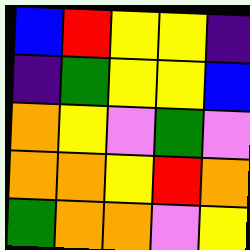[["blue", "red", "yellow", "yellow", "indigo"], ["indigo", "green", "yellow", "yellow", "blue"], ["orange", "yellow", "violet", "green", "violet"], ["orange", "orange", "yellow", "red", "orange"], ["green", "orange", "orange", "violet", "yellow"]]